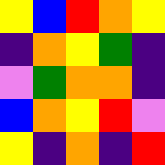[["yellow", "blue", "red", "orange", "yellow"], ["indigo", "orange", "yellow", "green", "indigo"], ["violet", "green", "orange", "orange", "indigo"], ["blue", "orange", "yellow", "red", "violet"], ["yellow", "indigo", "orange", "indigo", "red"]]